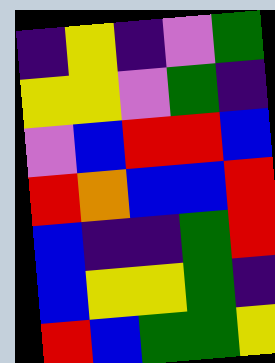[["indigo", "yellow", "indigo", "violet", "green"], ["yellow", "yellow", "violet", "green", "indigo"], ["violet", "blue", "red", "red", "blue"], ["red", "orange", "blue", "blue", "red"], ["blue", "indigo", "indigo", "green", "red"], ["blue", "yellow", "yellow", "green", "indigo"], ["red", "blue", "green", "green", "yellow"]]